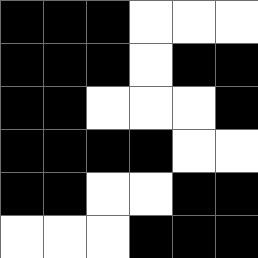[["black", "black", "black", "white", "white", "white"], ["black", "black", "black", "white", "black", "black"], ["black", "black", "white", "white", "white", "black"], ["black", "black", "black", "black", "white", "white"], ["black", "black", "white", "white", "black", "black"], ["white", "white", "white", "black", "black", "black"]]